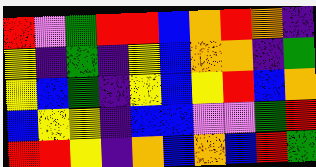[["red", "violet", "green", "red", "red", "blue", "orange", "red", "orange", "indigo"], ["yellow", "indigo", "green", "indigo", "yellow", "blue", "orange", "orange", "indigo", "green"], ["yellow", "blue", "green", "indigo", "yellow", "blue", "yellow", "red", "blue", "orange"], ["blue", "yellow", "yellow", "indigo", "blue", "blue", "violet", "violet", "green", "red"], ["red", "red", "yellow", "indigo", "orange", "blue", "orange", "blue", "red", "green"]]